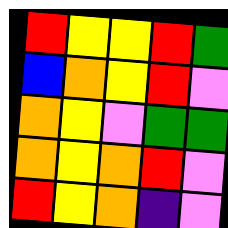[["red", "yellow", "yellow", "red", "green"], ["blue", "orange", "yellow", "red", "violet"], ["orange", "yellow", "violet", "green", "green"], ["orange", "yellow", "orange", "red", "violet"], ["red", "yellow", "orange", "indigo", "violet"]]